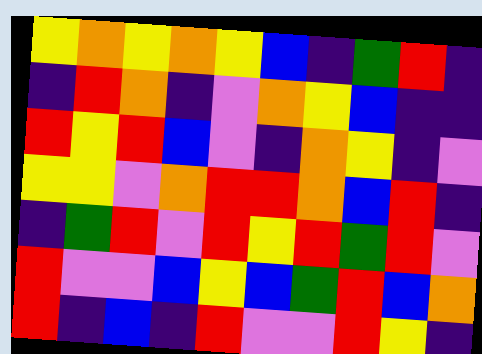[["yellow", "orange", "yellow", "orange", "yellow", "blue", "indigo", "green", "red", "indigo"], ["indigo", "red", "orange", "indigo", "violet", "orange", "yellow", "blue", "indigo", "indigo"], ["red", "yellow", "red", "blue", "violet", "indigo", "orange", "yellow", "indigo", "violet"], ["yellow", "yellow", "violet", "orange", "red", "red", "orange", "blue", "red", "indigo"], ["indigo", "green", "red", "violet", "red", "yellow", "red", "green", "red", "violet"], ["red", "violet", "violet", "blue", "yellow", "blue", "green", "red", "blue", "orange"], ["red", "indigo", "blue", "indigo", "red", "violet", "violet", "red", "yellow", "indigo"]]